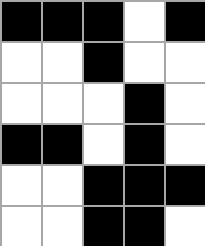[["black", "black", "black", "white", "black"], ["white", "white", "black", "white", "white"], ["white", "white", "white", "black", "white"], ["black", "black", "white", "black", "white"], ["white", "white", "black", "black", "black"], ["white", "white", "black", "black", "white"]]